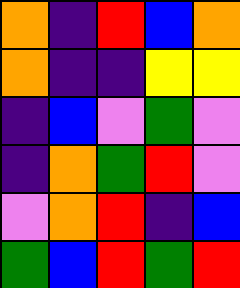[["orange", "indigo", "red", "blue", "orange"], ["orange", "indigo", "indigo", "yellow", "yellow"], ["indigo", "blue", "violet", "green", "violet"], ["indigo", "orange", "green", "red", "violet"], ["violet", "orange", "red", "indigo", "blue"], ["green", "blue", "red", "green", "red"]]